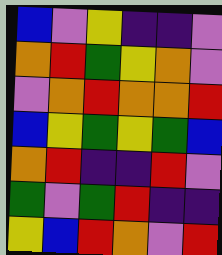[["blue", "violet", "yellow", "indigo", "indigo", "violet"], ["orange", "red", "green", "yellow", "orange", "violet"], ["violet", "orange", "red", "orange", "orange", "red"], ["blue", "yellow", "green", "yellow", "green", "blue"], ["orange", "red", "indigo", "indigo", "red", "violet"], ["green", "violet", "green", "red", "indigo", "indigo"], ["yellow", "blue", "red", "orange", "violet", "red"]]